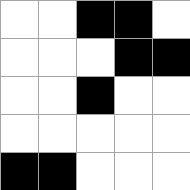[["white", "white", "black", "black", "white"], ["white", "white", "white", "black", "black"], ["white", "white", "black", "white", "white"], ["white", "white", "white", "white", "white"], ["black", "black", "white", "white", "white"]]